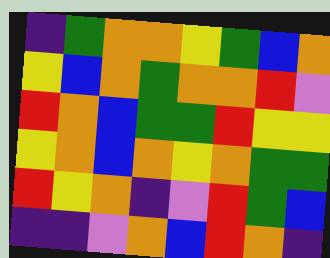[["indigo", "green", "orange", "orange", "yellow", "green", "blue", "orange"], ["yellow", "blue", "orange", "green", "orange", "orange", "red", "violet"], ["red", "orange", "blue", "green", "green", "red", "yellow", "yellow"], ["yellow", "orange", "blue", "orange", "yellow", "orange", "green", "green"], ["red", "yellow", "orange", "indigo", "violet", "red", "green", "blue"], ["indigo", "indigo", "violet", "orange", "blue", "red", "orange", "indigo"]]